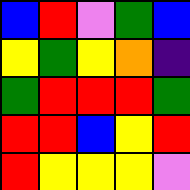[["blue", "red", "violet", "green", "blue"], ["yellow", "green", "yellow", "orange", "indigo"], ["green", "red", "red", "red", "green"], ["red", "red", "blue", "yellow", "red"], ["red", "yellow", "yellow", "yellow", "violet"]]